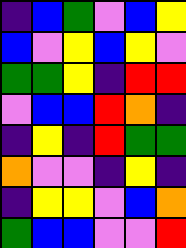[["indigo", "blue", "green", "violet", "blue", "yellow"], ["blue", "violet", "yellow", "blue", "yellow", "violet"], ["green", "green", "yellow", "indigo", "red", "red"], ["violet", "blue", "blue", "red", "orange", "indigo"], ["indigo", "yellow", "indigo", "red", "green", "green"], ["orange", "violet", "violet", "indigo", "yellow", "indigo"], ["indigo", "yellow", "yellow", "violet", "blue", "orange"], ["green", "blue", "blue", "violet", "violet", "red"]]